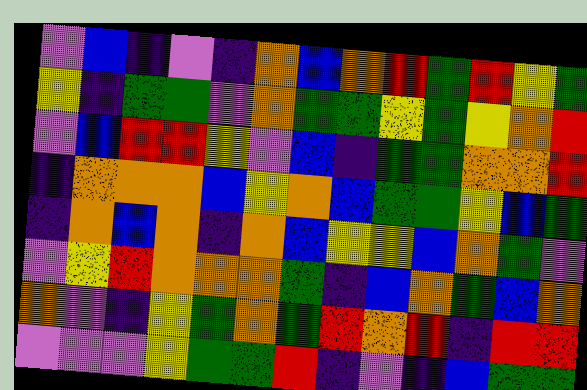[["violet", "blue", "indigo", "violet", "indigo", "orange", "blue", "orange", "red", "green", "red", "yellow", "green"], ["yellow", "indigo", "green", "green", "violet", "orange", "green", "green", "yellow", "green", "yellow", "orange", "red"], ["violet", "blue", "red", "red", "yellow", "violet", "blue", "indigo", "green", "green", "orange", "orange", "red"], ["indigo", "orange", "orange", "orange", "blue", "yellow", "orange", "blue", "green", "green", "yellow", "blue", "green"], ["indigo", "orange", "blue", "orange", "indigo", "orange", "blue", "yellow", "yellow", "blue", "orange", "green", "violet"], ["violet", "yellow", "red", "orange", "orange", "orange", "green", "indigo", "blue", "orange", "green", "blue", "orange"], ["orange", "violet", "indigo", "yellow", "green", "orange", "green", "red", "orange", "red", "indigo", "red", "red"], ["violet", "violet", "violet", "yellow", "green", "green", "red", "indigo", "violet", "indigo", "blue", "green", "green"]]